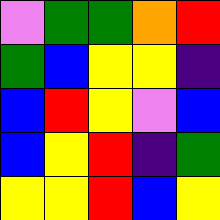[["violet", "green", "green", "orange", "red"], ["green", "blue", "yellow", "yellow", "indigo"], ["blue", "red", "yellow", "violet", "blue"], ["blue", "yellow", "red", "indigo", "green"], ["yellow", "yellow", "red", "blue", "yellow"]]